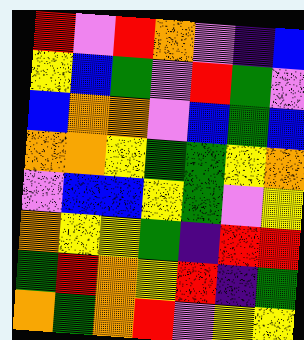[["red", "violet", "red", "orange", "violet", "indigo", "blue"], ["yellow", "blue", "green", "violet", "red", "green", "violet"], ["blue", "orange", "orange", "violet", "blue", "green", "blue"], ["orange", "orange", "yellow", "green", "green", "yellow", "orange"], ["violet", "blue", "blue", "yellow", "green", "violet", "yellow"], ["orange", "yellow", "yellow", "green", "indigo", "red", "red"], ["green", "red", "orange", "yellow", "red", "indigo", "green"], ["orange", "green", "orange", "red", "violet", "yellow", "yellow"]]